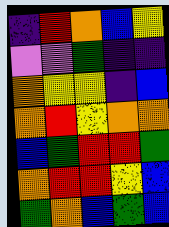[["indigo", "red", "orange", "blue", "yellow"], ["violet", "violet", "green", "indigo", "indigo"], ["orange", "yellow", "yellow", "indigo", "blue"], ["orange", "red", "yellow", "orange", "orange"], ["blue", "green", "red", "red", "green"], ["orange", "red", "red", "yellow", "blue"], ["green", "orange", "blue", "green", "blue"]]